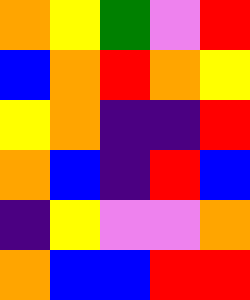[["orange", "yellow", "green", "violet", "red"], ["blue", "orange", "red", "orange", "yellow"], ["yellow", "orange", "indigo", "indigo", "red"], ["orange", "blue", "indigo", "red", "blue"], ["indigo", "yellow", "violet", "violet", "orange"], ["orange", "blue", "blue", "red", "red"]]